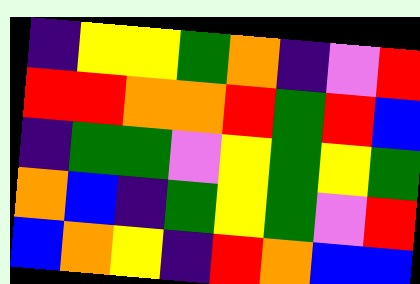[["indigo", "yellow", "yellow", "green", "orange", "indigo", "violet", "red"], ["red", "red", "orange", "orange", "red", "green", "red", "blue"], ["indigo", "green", "green", "violet", "yellow", "green", "yellow", "green"], ["orange", "blue", "indigo", "green", "yellow", "green", "violet", "red"], ["blue", "orange", "yellow", "indigo", "red", "orange", "blue", "blue"]]